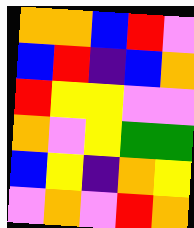[["orange", "orange", "blue", "red", "violet"], ["blue", "red", "indigo", "blue", "orange"], ["red", "yellow", "yellow", "violet", "violet"], ["orange", "violet", "yellow", "green", "green"], ["blue", "yellow", "indigo", "orange", "yellow"], ["violet", "orange", "violet", "red", "orange"]]